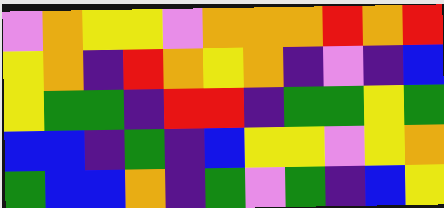[["violet", "orange", "yellow", "yellow", "violet", "orange", "orange", "orange", "red", "orange", "red"], ["yellow", "orange", "indigo", "red", "orange", "yellow", "orange", "indigo", "violet", "indigo", "blue"], ["yellow", "green", "green", "indigo", "red", "red", "indigo", "green", "green", "yellow", "green"], ["blue", "blue", "indigo", "green", "indigo", "blue", "yellow", "yellow", "violet", "yellow", "orange"], ["green", "blue", "blue", "orange", "indigo", "green", "violet", "green", "indigo", "blue", "yellow"]]